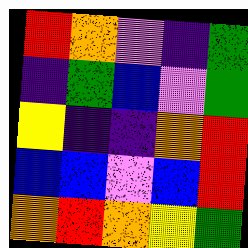[["red", "orange", "violet", "indigo", "green"], ["indigo", "green", "blue", "violet", "green"], ["yellow", "indigo", "indigo", "orange", "red"], ["blue", "blue", "violet", "blue", "red"], ["orange", "red", "orange", "yellow", "green"]]